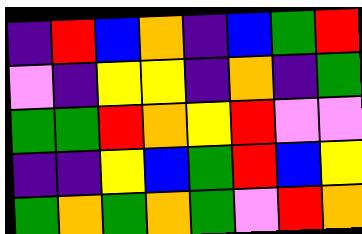[["indigo", "red", "blue", "orange", "indigo", "blue", "green", "red"], ["violet", "indigo", "yellow", "yellow", "indigo", "orange", "indigo", "green"], ["green", "green", "red", "orange", "yellow", "red", "violet", "violet"], ["indigo", "indigo", "yellow", "blue", "green", "red", "blue", "yellow"], ["green", "orange", "green", "orange", "green", "violet", "red", "orange"]]